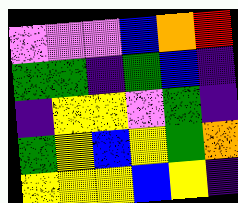[["violet", "violet", "violet", "blue", "orange", "red"], ["green", "green", "indigo", "green", "blue", "indigo"], ["indigo", "yellow", "yellow", "violet", "green", "indigo"], ["green", "yellow", "blue", "yellow", "green", "orange"], ["yellow", "yellow", "yellow", "blue", "yellow", "indigo"]]